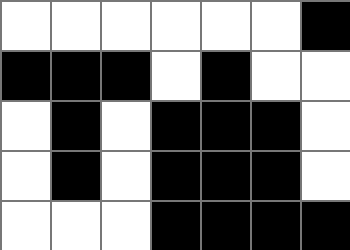[["white", "white", "white", "white", "white", "white", "black"], ["black", "black", "black", "white", "black", "white", "white"], ["white", "black", "white", "black", "black", "black", "white"], ["white", "black", "white", "black", "black", "black", "white"], ["white", "white", "white", "black", "black", "black", "black"]]